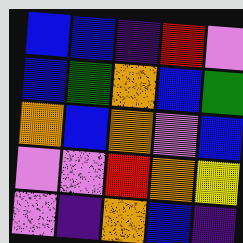[["blue", "blue", "indigo", "red", "violet"], ["blue", "green", "orange", "blue", "green"], ["orange", "blue", "orange", "violet", "blue"], ["violet", "violet", "red", "orange", "yellow"], ["violet", "indigo", "orange", "blue", "indigo"]]